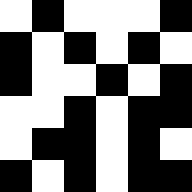[["white", "black", "white", "white", "white", "black"], ["black", "white", "black", "white", "black", "white"], ["black", "white", "white", "black", "white", "black"], ["white", "white", "black", "white", "black", "black"], ["white", "black", "black", "white", "black", "white"], ["black", "white", "black", "white", "black", "black"]]